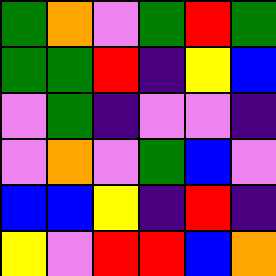[["green", "orange", "violet", "green", "red", "green"], ["green", "green", "red", "indigo", "yellow", "blue"], ["violet", "green", "indigo", "violet", "violet", "indigo"], ["violet", "orange", "violet", "green", "blue", "violet"], ["blue", "blue", "yellow", "indigo", "red", "indigo"], ["yellow", "violet", "red", "red", "blue", "orange"]]